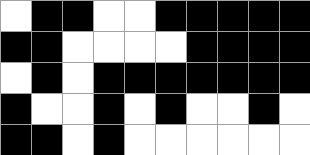[["white", "black", "black", "white", "white", "black", "black", "black", "black", "black"], ["black", "black", "white", "white", "white", "white", "black", "black", "black", "black"], ["white", "black", "white", "black", "black", "black", "black", "black", "black", "black"], ["black", "white", "white", "black", "white", "black", "white", "white", "black", "white"], ["black", "black", "white", "black", "white", "white", "white", "white", "white", "white"]]